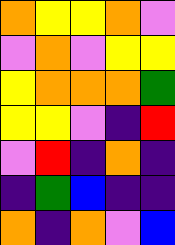[["orange", "yellow", "yellow", "orange", "violet"], ["violet", "orange", "violet", "yellow", "yellow"], ["yellow", "orange", "orange", "orange", "green"], ["yellow", "yellow", "violet", "indigo", "red"], ["violet", "red", "indigo", "orange", "indigo"], ["indigo", "green", "blue", "indigo", "indigo"], ["orange", "indigo", "orange", "violet", "blue"]]